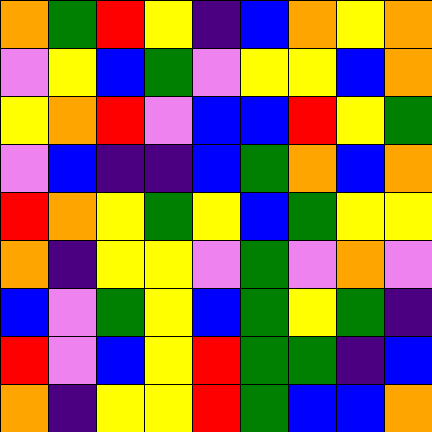[["orange", "green", "red", "yellow", "indigo", "blue", "orange", "yellow", "orange"], ["violet", "yellow", "blue", "green", "violet", "yellow", "yellow", "blue", "orange"], ["yellow", "orange", "red", "violet", "blue", "blue", "red", "yellow", "green"], ["violet", "blue", "indigo", "indigo", "blue", "green", "orange", "blue", "orange"], ["red", "orange", "yellow", "green", "yellow", "blue", "green", "yellow", "yellow"], ["orange", "indigo", "yellow", "yellow", "violet", "green", "violet", "orange", "violet"], ["blue", "violet", "green", "yellow", "blue", "green", "yellow", "green", "indigo"], ["red", "violet", "blue", "yellow", "red", "green", "green", "indigo", "blue"], ["orange", "indigo", "yellow", "yellow", "red", "green", "blue", "blue", "orange"]]